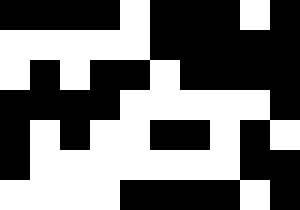[["black", "black", "black", "black", "white", "black", "black", "black", "white", "black"], ["white", "white", "white", "white", "white", "black", "black", "black", "black", "black"], ["white", "black", "white", "black", "black", "white", "black", "black", "black", "black"], ["black", "black", "black", "black", "white", "white", "white", "white", "white", "black"], ["black", "white", "black", "white", "white", "black", "black", "white", "black", "white"], ["black", "white", "white", "white", "white", "white", "white", "white", "black", "black"], ["white", "white", "white", "white", "black", "black", "black", "black", "white", "black"]]